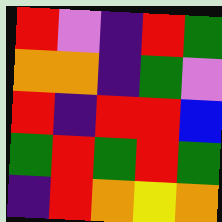[["red", "violet", "indigo", "red", "green"], ["orange", "orange", "indigo", "green", "violet"], ["red", "indigo", "red", "red", "blue"], ["green", "red", "green", "red", "green"], ["indigo", "red", "orange", "yellow", "orange"]]